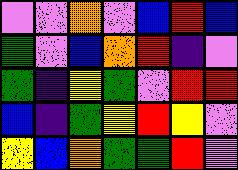[["violet", "violet", "orange", "violet", "blue", "red", "blue"], ["green", "violet", "blue", "orange", "red", "indigo", "violet"], ["green", "indigo", "yellow", "green", "violet", "red", "red"], ["blue", "indigo", "green", "yellow", "red", "yellow", "violet"], ["yellow", "blue", "orange", "green", "green", "red", "violet"]]